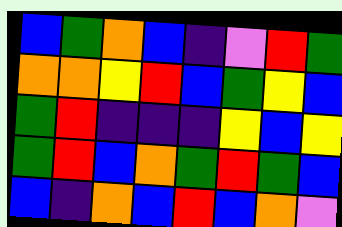[["blue", "green", "orange", "blue", "indigo", "violet", "red", "green"], ["orange", "orange", "yellow", "red", "blue", "green", "yellow", "blue"], ["green", "red", "indigo", "indigo", "indigo", "yellow", "blue", "yellow"], ["green", "red", "blue", "orange", "green", "red", "green", "blue"], ["blue", "indigo", "orange", "blue", "red", "blue", "orange", "violet"]]